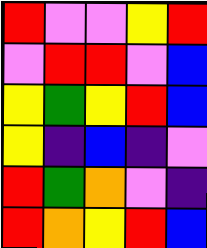[["red", "violet", "violet", "yellow", "red"], ["violet", "red", "red", "violet", "blue"], ["yellow", "green", "yellow", "red", "blue"], ["yellow", "indigo", "blue", "indigo", "violet"], ["red", "green", "orange", "violet", "indigo"], ["red", "orange", "yellow", "red", "blue"]]